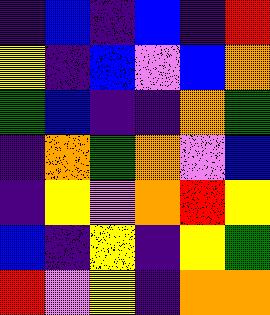[["indigo", "blue", "indigo", "blue", "indigo", "red"], ["yellow", "indigo", "blue", "violet", "blue", "orange"], ["green", "blue", "indigo", "indigo", "orange", "green"], ["indigo", "orange", "green", "orange", "violet", "blue"], ["indigo", "yellow", "violet", "orange", "red", "yellow"], ["blue", "indigo", "yellow", "indigo", "yellow", "green"], ["red", "violet", "yellow", "indigo", "orange", "orange"]]